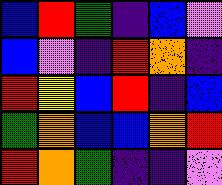[["blue", "red", "green", "indigo", "blue", "violet"], ["blue", "violet", "indigo", "red", "orange", "indigo"], ["red", "yellow", "blue", "red", "indigo", "blue"], ["green", "orange", "blue", "blue", "orange", "red"], ["red", "orange", "green", "indigo", "indigo", "violet"]]